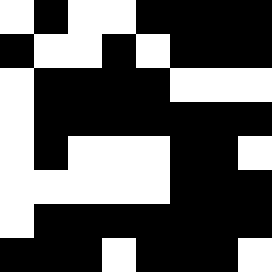[["white", "black", "white", "white", "black", "black", "black", "black"], ["black", "white", "white", "black", "white", "black", "black", "black"], ["white", "black", "black", "black", "black", "white", "white", "white"], ["white", "black", "black", "black", "black", "black", "black", "black"], ["white", "black", "white", "white", "white", "black", "black", "white"], ["white", "white", "white", "white", "white", "black", "black", "black"], ["white", "black", "black", "black", "black", "black", "black", "black"], ["black", "black", "black", "white", "black", "black", "black", "white"]]